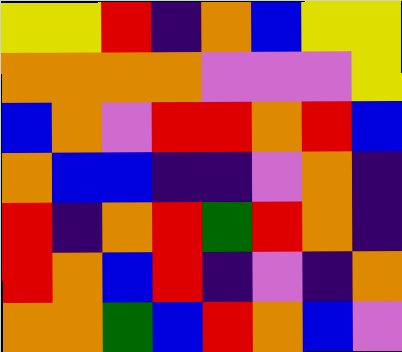[["yellow", "yellow", "red", "indigo", "orange", "blue", "yellow", "yellow"], ["orange", "orange", "orange", "orange", "violet", "violet", "violet", "yellow"], ["blue", "orange", "violet", "red", "red", "orange", "red", "blue"], ["orange", "blue", "blue", "indigo", "indigo", "violet", "orange", "indigo"], ["red", "indigo", "orange", "red", "green", "red", "orange", "indigo"], ["red", "orange", "blue", "red", "indigo", "violet", "indigo", "orange"], ["orange", "orange", "green", "blue", "red", "orange", "blue", "violet"]]